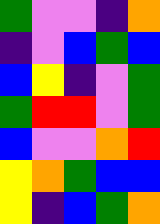[["green", "violet", "violet", "indigo", "orange"], ["indigo", "violet", "blue", "green", "blue"], ["blue", "yellow", "indigo", "violet", "green"], ["green", "red", "red", "violet", "green"], ["blue", "violet", "violet", "orange", "red"], ["yellow", "orange", "green", "blue", "blue"], ["yellow", "indigo", "blue", "green", "orange"]]